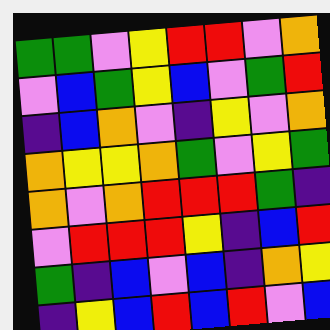[["green", "green", "violet", "yellow", "red", "red", "violet", "orange"], ["violet", "blue", "green", "yellow", "blue", "violet", "green", "red"], ["indigo", "blue", "orange", "violet", "indigo", "yellow", "violet", "orange"], ["orange", "yellow", "yellow", "orange", "green", "violet", "yellow", "green"], ["orange", "violet", "orange", "red", "red", "red", "green", "indigo"], ["violet", "red", "red", "red", "yellow", "indigo", "blue", "red"], ["green", "indigo", "blue", "violet", "blue", "indigo", "orange", "yellow"], ["indigo", "yellow", "blue", "red", "blue", "red", "violet", "blue"]]